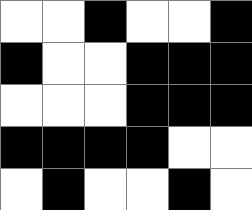[["white", "white", "black", "white", "white", "black"], ["black", "white", "white", "black", "black", "black"], ["white", "white", "white", "black", "black", "black"], ["black", "black", "black", "black", "white", "white"], ["white", "black", "white", "white", "black", "white"]]